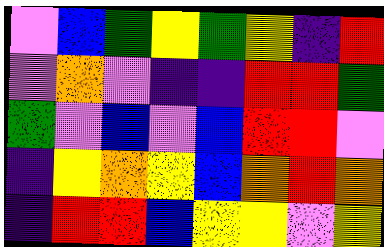[["violet", "blue", "green", "yellow", "green", "yellow", "indigo", "red"], ["violet", "orange", "violet", "indigo", "indigo", "red", "red", "green"], ["green", "violet", "blue", "violet", "blue", "red", "red", "violet"], ["indigo", "yellow", "orange", "yellow", "blue", "orange", "red", "orange"], ["indigo", "red", "red", "blue", "yellow", "yellow", "violet", "yellow"]]